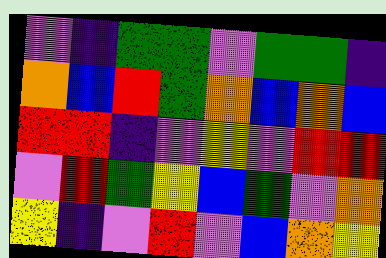[["violet", "indigo", "green", "green", "violet", "green", "green", "indigo"], ["orange", "blue", "red", "green", "orange", "blue", "orange", "blue"], ["red", "red", "indigo", "violet", "yellow", "violet", "red", "red"], ["violet", "red", "green", "yellow", "blue", "green", "violet", "orange"], ["yellow", "indigo", "violet", "red", "violet", "blue", "orange", "yellow"]]